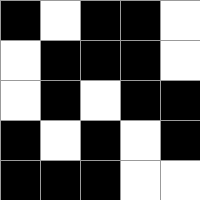[["black", "white", "black", "black", "white"], ["white", "black", "black", "black", "white"], ["white", "black", "white", "black", "black"], ["black", "white", "black", "white", "black"], ["black", "black", "black", "white", "white"]]